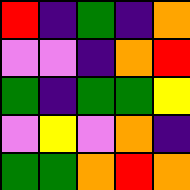[["red", "indigo", "green", "indigo", "orange"], ["violet", "violet", "indigo", "orange", "red"], ["green", "indigo", "green", "green", "yellow"], ["violet", "yellow", "violet", "orange", "indigo"], ["green", "green", "orange", "red", "orange"]]